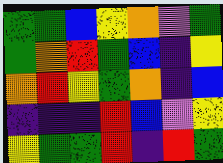[["green", "green", "blue", "yellow", "orange", "violet", "green"], ["green", "orange", "red", "green", "blue", "indigo", "yellow"], ["orange", "red", "yellow", "green", "orange", "indigo", "blue"], ["indigo", "indigo", "indigo", "red", "blue", "violet", "yellow"], ["yellow", "green", "green", "red", "indigo", "red", "green"]]